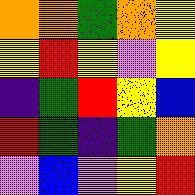[["orange", "orange", "green", "orange", "yellow"], ["yellow", "red", "yellow", "violet", "yellow"], ["indigo", "green", "red", "yellow", "blue"], ["red", "green", "indigo", "green", "orange"], ["violet", "blue", "violet", "yellow", "red"]]